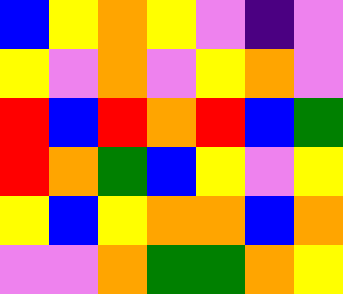[["blue", "yellow", "orange", "yellow", "violet", "indigo", "violet"], ["yellow", "violet", "orange", "violet", "yellow", "orange", "violet"], ["red", "blue", "red", "orange", "red", "blue", "green"], ["red", "orange", "green", "blue", "yellow", "violet", "yellow"], ["yellow", "blue", "yellow", "orange", "orange", "blue", "orange"], ["violet", "violet", "orange", "green", "green", "orange", "yellow"]]